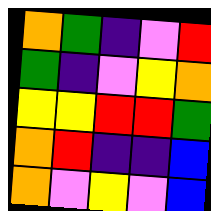[["orange", "green", "indigo", "violet", "red"], ["green", "indigo", "violet", "yellow", "orange"], ["yellow", "yellow", "red", "red", "green"], ["orange", "red", "indigo", "indigo", "blue"], ["orange", "violet", "yellow", "violet", "blue"]]